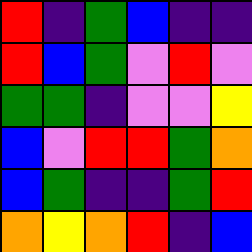[["red", "indigo", "green", "blue", "indigo", "indigo"], ["red", "blue", "green", "violet", "red", "violet"], ["green", "green", "indigo", "violet", "violet", "yellow"], ["blue", "violet", "red", "red", "green", "orange"], ["blue", "green", "indigo", "indigo", "green", "red"], ["orange", "yellow", "orange", "red", "indigo", "blue"]]